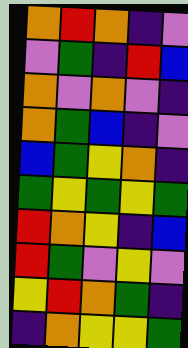[["orange", "red", "orange", "indigo", "violet"], ["violet", "green", "indigo", "red", "blue"], ["orange", "violet", "orange", "violet", "indigo"], ["orange", "green", "blue", "indigo", "violet"], ["blue", "green", "yellow", "orange", "indigo"], ["green", "yellow", "green", "yellow", "green"], ["red", "orange", "yellow", "indigo", "blue"], ["red", "green", "violet", "yellow", "violet"], ["yellow", "red", "orange", "green", "indigo"], ["indigo", "orange", "yellow", "yellow", "green"]]